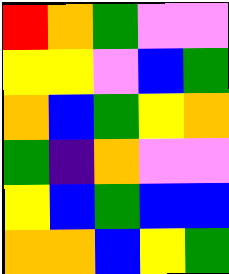[["red", "orange", "green", "violet", "violet"], ["yellow", "yellow", "violet", "blue", "green"], ["orange", "blue", "green", "yellow", "orange"], ["green", "indigo", "orange", "violet", "violet"], ["yellow", "blue", "green", "blue", "blue"], ["orange", "orange", "blue", "yellow", "green"]]